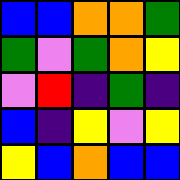[["blue", "blue", "orange", "orange", "green"], ["green", "violet", "green", "orange", "yellow"], ["violet", "red", "indigo", "green", "indigo"], ["blue", "indigo", "yellow", "violet", "yellow"], ["yellow", "blue", "orange", "blue", "blue"]]